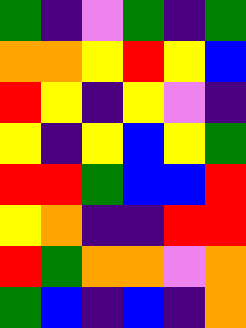[["green", "indigo", "violet", "green", "indigo", "green"], ["orange", "orange", "yellow", "red", "yellow", "blue"], ["red", "yellow", "indigo", "yellow", "violet", "indigo"], ["yellow", "indigo", "yellow", "blue", "yellow", "green"], ["red", "red", "green", "blue", "blue", "red"], ["yellow", "orange", "indigo", "indigo", "red", "red"], ["red", "green", "orange", "orange", "violet", "orange"], ["green", "blue", "indigo", "blue", "indigo", "orange"]]